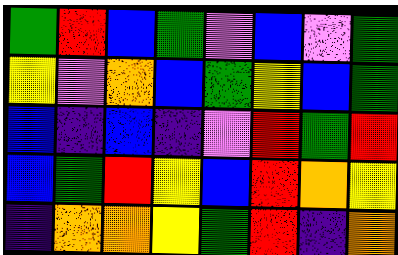[["green", "red", "blue", "green", "violet", "blue", "violet", "green"], ["yellow", "violet", "orange", "blue", "green", "yellow", "blue", "green"], ["blue", "indigo", "blue", "indigo", "violet", "red", "green", "red"], ["blue", "green", "red", "yellow", "blue", "red", "orange", "yellow"], ["indigo", "orange", "orange", "yellow", "green", "red", "indigo", "orange"]]